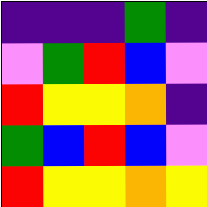[["indigo", "indigo", "indigo", "green", "indigo"], ["violet", "green", "red", "blue", "violet"], ["red", "yellow", "yellow", "orange", "indigo"], ["green", "blue", "red", "blue", "violet"], ["red", "yellow", "yellow", "orange", "yellow"]]